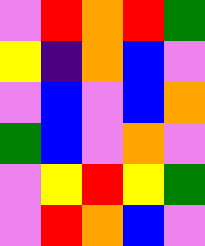[["violet", "red", "orange", "red", "green"], ["yellow", "indigo", "orange", "blue", "violet"], ["violet", "blue", "violet", "blue", "orange"], ["green", "blue", "violet", "orange", "violet"], ["violet", "yellow", "red", "yellow", "green"], ["violet", "red", "orange", "blue", "violet"]]